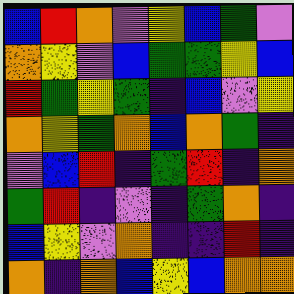[["blue", "red", "orange", "violet", "yellow", "blue", "green", "violet"], ["orange", "yellow", "violet", "blue", "green", "green", "yellow", "blue"], ["red", "green", "yellow", "green", "indigo", "blue", "violet", "yellow"], ["orange", "yellow", "green", "orange", "blue", "orange", "green", "indigo"], ["violet", "blue", "red", "indigo", "green", "red", "indigo", "orange"], ["green", "red", "indigo", "violet", "indigo", "green", "orange", "indigo"], ["blue", "yellow", "violet", "orange", "indigo", "indigo", "red", "indigo"], ["orange", "indigo", "orange", "blue", "yellow", "blue", "orange", "orange"]]